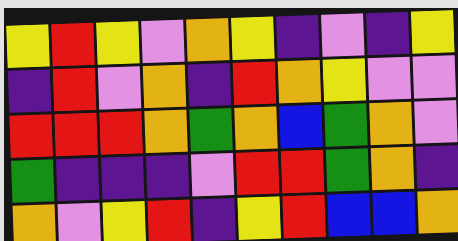[["yellow", "red", "yellow", "violet", "orange", "yellow", "indigo", "violet", "indigo", "yellow"], ["indigo", "red", "violet", "orange", "indigo", "red", "orange", "yellow", "violet", "violet"], ["red", "red", "red", "orange", "green", "orange", "blue", "green", "orange", "violet"], ["green", "indigo", "indigo", "indigo", "violet", "red", "red", "green", "orange", "indigo"], ["orange", "violet", "yellow", "red", "indigo", "yellow", "red", "blue", "blue", "orange"]]